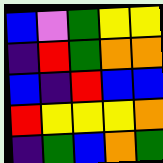[["blue", "violet", "green", "yellow", "yellow"], ["indigo", "red", "green", "orange", "orange"], ["blue", "indigo", "red", "blue", "blue"], ["red", "yellow", "yellow", "yellow", "orange"], ["indigo", "green", "blue", "orange", "green"]]